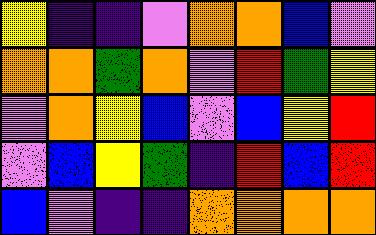[["yellow", "indigo", "indigo", "violet", "orange", "orange", "blue", "violet"], ["orange", "orange", "green", "orange", "violet", "red", "green", "yellow"], ["violet", "orange", "yellow", "blue", "violet", "blue", "yellow", "red"], ["violet", "blue", "yellow", "green", "indigo", "red", "blue", "red"], ["blue", "violet", "indigo", "indigo", "orange", "orange", "orange", "orange"]]